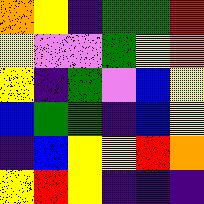[["orange", "yellow", "indigo", "green", "green", "red"], ["yellow", "violet", "violet", "green", "yellow", "orange"], ["yellow", "indigo", "green", "violet", "blue", "yellow"], ["blue", "green", "green", "indigo", "blue", "yellow"], ["indigo", "blue", "yellow", "yellow", "red", "orange"], ["yellow", "red", "yellow", "indigo", "indigo", "indigo"]]